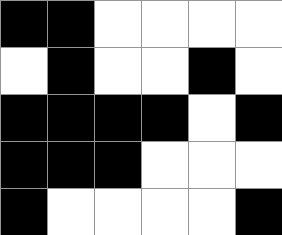[["black", "black", "white", "white", "white", "white"], ["white", "black", "white", "white", "black", "white"], ["black", "black", "black", "black", "white", "black"], ["black", "black", "black", "white", "white", "white"], ["black", "white", "white", "white", "white", "black"]]